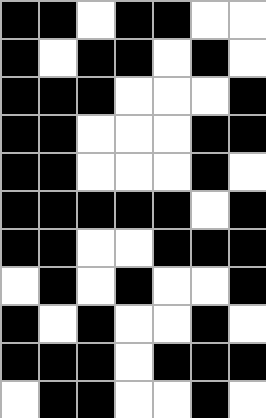[["black", "black", "white", "black", "black", "white", "white"], ["black", "white", "black", "black", "white", "black", "white"], ["black", "black", "black", "white", "white", "white", "black"], ["black", "black", "white", "white", "white", "black", "black"], ["black", "black", "white", "white", "white", "black", "white"], ["black", "black", "black", "black", "black", "white", "black"], ["black", "black", "white", "white", "black", "black", "black"], ["white", "black", "white", "black", "white", "white", "black"], ["black", "white", "black", "white", "white", "black", "white"], ["black", "black", "black", "white", "black", "black", "black"], ["white", "black", "black", "white", "white", "black", "white"]]